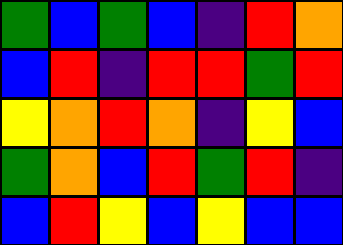[["green", "blue", "green", "blue", "indigo", "red", "orange"], ["blue", "red", "indigo", "red", "red", "green", "red"], ["yellow", "orange", "red", "orange", "indigo", "yellow", "blue"], ["green", "orange", "blue", "red", "green", "red", "indigo"], ["blue", "red", "yellow", "blue", "yellow", "blue", "blue"]]